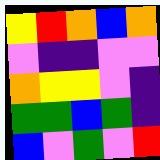[["yellow", "red", "orange", "blue", "orange"], ["violet", "indigo", "indigo", "violet", "violet"], ["orange", "yellow", "yellow", "violet", "indigo"], ["green", "green", "blue", "green", "indigo"], ["blue", "violet", "green", "violet", "red"]]